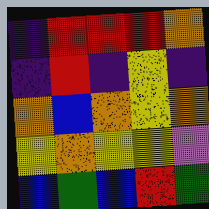[["indigo", "red", "red", "red", "orange"], ["indigo", "red", "indigo", "yellow", "indigo"], ["orange", "blue", "orange", "yellow", "orange"], ["yellow", "orange", "yellow", "yellow", "violet"], ["blue", "green", "blue", "red", "green"]]